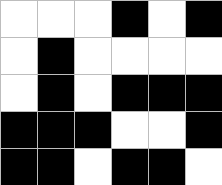[["white", "white", "white", "black", "white", "black"], ["white", "black", "white", "white", "white", "white"], ["white", "black", "white", "black", "black", "black"], ["black", "black", "black", "white", "white", "black"], ["black", "black", "white", "black", "black", "white"]]